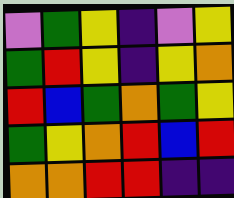[["violet", "green", "yellow", "indigo", "violet", "yellow"], ["green", "red", "yellow", "indigo", "yellow", "orange"], ["red", "blue", "green", "orange", "green", "yellow"], ["green", "yellow", "orange", "red", "blue", "red"], ["orange", "orange", "red", "red", "indigo", "indigo"]]